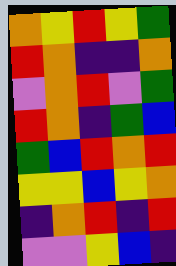[["orange", "yellow", "red", "yellow", "green"], ["red", "orange", "indigo", "indigo", "orange"], ["violet", "orange", "red", "violet", "green"], ["red", "orange", "indigo", "green", "blue"], ["green", "blue", "red", "orange", "red"], ["yellow", "yellow", "blue", "yellow", "orange"], ["indigo", "orange", "red", "indigo", "red"], ["violet", "violet", "yellow", "blue", "indigo"]]